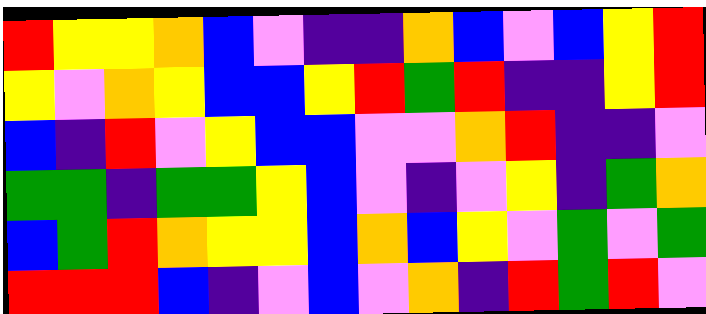[["red", "yellow", "yellow", "orange", "blue", "violet", "indigo", "indigo", "orange", "blue", "violet", "blue", "yellow", "red"], ["yellow", "violet", "orange", "yellow", "blue", "blue", "yellow", "red", "green", "red", "indigo", "indigo", "yellow", "red"], ["blue", "indigo", "red", "violet", "yellow", "blue", "blue", "violet", "violet", "orange", "red", "indigo", "indigo", "violet"], ["green", "green", "indigo", "green", "green", "yellow", "blue", "violet", "indigo", "violet", "yellow", "indigo", "green", "orange"], ["blue", "green", "red", "orange", "yellow", "yellow", "blue", "orange", "blue", "yellow", "violet", "green", "violet", "green"], ["red", "red", "red", "blue", "indigo", "violet", "blue", "violet", "orange", "indigo", "red", "green", "red", "violet"]]